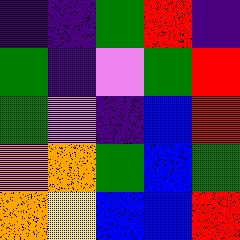[["indigo", "indigo", "green", "red", "indigo"], ["green", "indigo", "violet", "green", "red"], ["green", "violet", "indigo", "blue", "red"], ["orange", "orange", "green", "blue", "green"], ["orange", "yellow", "blue", "blue", "red"]]